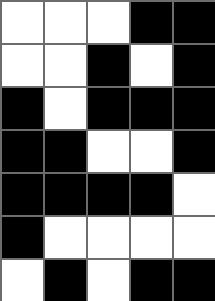[["white", "white", "white", "black", "black"], ["white", "white", "black", "white", "black"], ["black", "white", "black", "black", "black"], ["black", "black", "white", "white", "black"], ["black", "black", "black", "black", "white"], ["black", "white", "white", "white", "white"], ["white", "black", "white", "black", "black"]]